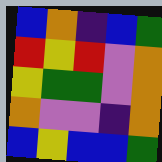[["blue", "orange", "indigo", "blue", "green"], ["red", "yellow", "red", "violet", "orange"], ["yellow", "green", "green", "violet", "orange"], ["orange", "violet", "violet", "indigo", "orange"], ["blue", "yellow", "blue", "blue", "green"]]